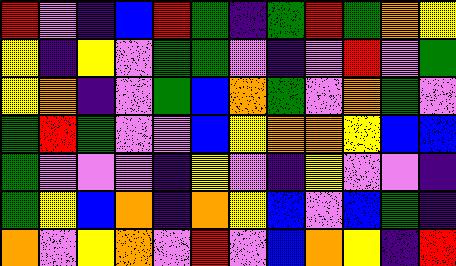[["red", "violet", "indigo", "blue", "red", "green", "indigo", "green", "red", "green", "orange", "yellow"], ["yellow", "indigo", "yellow", "violet", "green", "green", "violet", "indigo", "violet", "red", "violet", "green"], ["yellow", "orange", "indigo", "violet", "green", "blue", "orange", "green", "violet", "orange", "green", "violet"], ["green", "red", "green", "violet", "violet", "blue", "yellow", "orange", "orange", "yellow", "blue", "blue"], ["green", "violet", "violet", "violet", "indigo", "yellow", "violet", "indigo", "yellow", "violet", "violet", "indigo"], ["green", "yellow", "blue", "orange", "indigo", "orange", "yellow", "blue", "violet", "blue", "green", "indigo"], ["orange", "violet", "yellow", "orange", "violet", "red", "violet", "blue", "orange", "yellow", "indigo", "red"]]